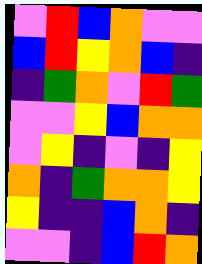[["violet", "red", "blue", "orange", "violet", "violet"], ["blue", "red", "yellow", "orange", "blue", "indigo"], ["indigo", "green", "orange", "violet", "red", "green"], ["violet", "violet", "yellow", "blue", "orange", "orange"], ["violet", "yellow", "indigo", "violet", "indigo", "yellow"], ["orange", "indigo", "green", "orange", "orange", "yellow"], ["yellow", "indigo", "indigo", "blue", "orange", "indigo"], ["violet", "violet", "indigo", "blue", "red", "orange"]]